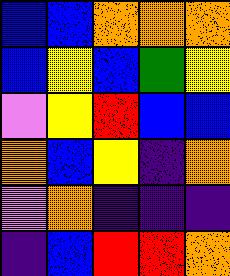[["blue", "blue", "orange", "orange", "orange"], ["blue", "yellow", "blue", "green", "yellow"], ["violet", "yellow", "red", "blue", "blue"], ["orange", "blue", "yellow", "indigo", "orange"], ["violet", "orange", "indigo", "indigo", "indigo"], ["indigo", "blue", "red", "red", "orange"]]